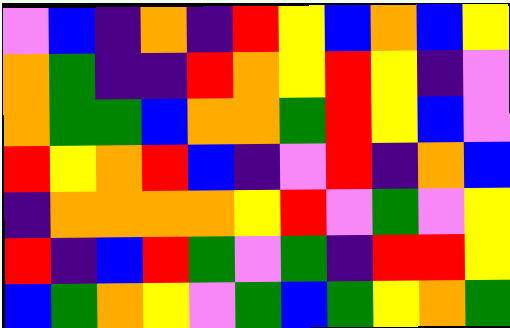[["violet", "blue", "indigo", "orange", "indigo", "red", "yellow", "blue", "orange", "blue", "yellow"], ["orange", "green", "indigo", "indigo", "red", "orange", "yellow", "red", "yellow", "indigo", "violet"], ["orange", "green", "green", "blue", "orange", "orange", "green", "red", "yellow", "blue", "violet"], ["red", "yellow", "orange", "red", "blue", "indigo", "violet", "red", "indigo", "orange", "blue"], ["indigo", "orange", "orange", "orange", "orange", "yellow", "red", "violet", "green", "violet", "yellow"], ["red", "indigo", "blue", "red", "green", "violet", "green", "indigo", "red", "red", "yellow"], ["blue", "green", "orange", "yellow", "violet", "green", "blue", "green", "yellow", "orange", "green"]]